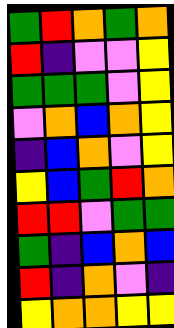[["green", "red", "orange", "green", "orange"], ["red", "indigo", "violet", "violet", "yellow"], ["green", "green", "green", "violet", "yellow"], ["violet", "orange", "blue", "orange", "yellow"], ["indigo", "blue", "orange", "violet", "yellow"], ["yellow", "blue", "green", "red", "orange"], ["red", "red", "violet", "green", "green"], ["green", "indigo", "blue", "orange", "blue"], ["red", "indigo", "orange", "violet", "indigo"], ["yellow", "orange", "orange", "yellow", "yellow"]]